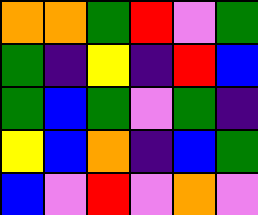[["orange", "orange", "green", "red", "violet", "green"], ["green", "indigo", "yellow", "indigo", "red", "blue"], ["green", "blue", "green", "violet", "green", "indigo"], ["yellow", "blue", "orange", "indigo", "blue", "green"], ["blue", "violet", "red", "violet", "orange", "violet"]]